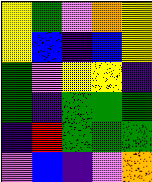[["yellow", "green", "violet", "orange", "yellow"], ["yellow", "blue", "indigo", "blue", "yellow"], ["green", "violet", "yellow", "yellow", "indigo"], ["green", "indigo", "green", "green", "green"], ["indigo", "red", "green", "green", "green"], ["violet", "blue", "indigo", "violet", "orange"]]